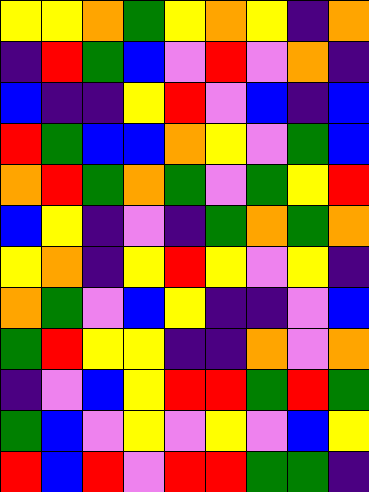[["yellow", "yellow", "orange", "green", "yellow", "orange", "yellow", "indigo", "orange"], ["indigo", "red", "green", "blue", "violet", "red", "violet", "orange", "indigo"], ["blue", "indigo", "indigo", "yellow", "red", "violet", "blue", "indigo", "blue"], ["red", "green", "blue", "blue", "orange", "yellow", "violet", "green", "blue"], ["orange", "red", "green", "orange", "green", "violet", "green", "yellow", "red"], ["blue", "yellow", "indigo", "violet", "indigo", "green", "orange", "green", "orange"], ["yellow", "orange", "indigo", "yellow", "red", "yellow", "violet", "yellow", "indigo"], ["orange", "green", "violet", "blue", "yellow", "indigo", "indigo", "violet", "blue"], ["green", "red", "yellow", "yellow", "indigo", "indigo", "orange", "violet", "orange"], ["indigo", "violet", "blue", "yellow", "red", "red", "green", "red", "green"], ["green", "blue", "violet", "yellow", "violet", "yellow", "violet", "blue", "yellow"], ["red", "blue", "red", "violet", "red", "red", "green", "green", "indigo"]]